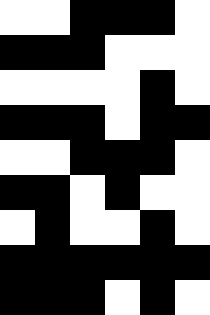[["white", "white", "black", "black", "black", "white"], ["black", "black", "black", "white", "white", "white"], ["white", "white", "white", "white", "black", "white"], ["black", "black", "black", "white", "black", "black"], ["white", "white", "black", "black", "black", "white"], ["black", "black", "white", "black", "white", "white"], ["white", "black", "white", "white", "black", "white"], ["black", "black", "black", "black", "black", "black"], ["black", "black", "black", "white", "black", "white"]]